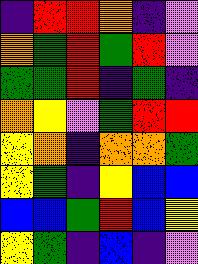[["indigo", "red", "red", "orange", "indigo", "violet"], ["orange", "green", "red", "green", "red", "violet"], ["green", "green", "red", "indigo", "green", "indigo"], ["orange", "yellow", "violet", "green", "red", "red"], ["yellow", "orange", "indigo", "orange", "orange", "green"], ["yellow", "green", "indigo", "yellow", "blue", "blue"], ["blue", "blue", "green", "red", "blue", "yellow"], ["yellow", "green", "indigo", "blue", "indigo", "violet"]]